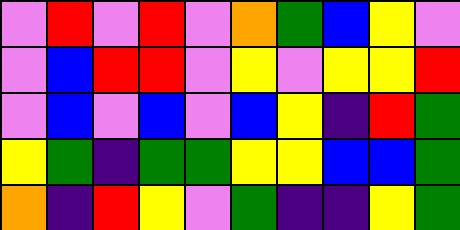[["violet", "red", "violet", "red", "violet", "orange", "green", "blue", "yellow", "violet"], ["violet", "blue", "red", "red", "violet", "yellow", "violet", "yellow", "yellow", "red"], ["violet", "blue", "violet", "blue", "violet", "blue", "yellow", "indigo", "red", "green"], ["yellow", "green", "indigo", "green", "green", "yellow", "yellow", "blue", "blue", "green"], ["orange", "indigo", "red", "yellow", "violet", "green", "indigo", "indigo", "yellow", "green"]]